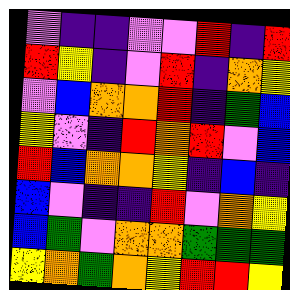[["violet", "indigo", "indigo", "violet", "violet", "red", "indigo", "red"], ["red", "yellow", "indigo", "violet", "red", "indigo", "orange", "yellow"], ["violet", "blue", "orange", "orange", "red", "indigo", "green", "blue"], ["yellow", "violet", "indigo", "red", "orange", "red", "violet", "blue"], ["red", "blue", "orange", "orange", "yellow", "indigo", "blue", "indigo"], ["blue", "violet", "indigo", "indigo", "red", "violet", "orange", "yellow"], ["blue", "green", "violet", "orange", "orange", "green", "green", "green"], ["yellow", "orange", "green", "orange", "yellow", "red", "red", "yellow"]]